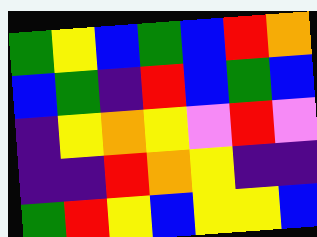[["green", "yellow", "blue", "green", "blue", "red", "orange"], ["blue", "green", "indigo", "red", "blue", "green", "blue"], ["indigo", "yellow", "orange", "yellow", "violet", "red", "violet"], ["indigo", "indigo", "red", "orange", "yellow", "indigo", "indigo"], ["green", "red", "yellow", "blue", "yellow", "yellow", "blue"]]